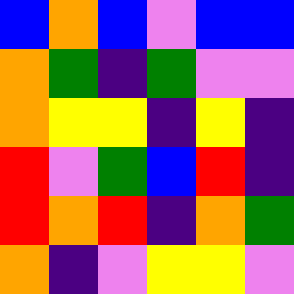[["blue", "orange", "blue", "violet", "blue", "blue"], ["orange", "green", "indigo", "green", "violet", "violet"], ["orange", "yellow", "yellow", "indigo", "yellow", "indigo"], ["red", "violet", "green", "blue", "red", "indigo"], ["red", "orange", "red", "indigo", "orange", "green"], ["orange", "indigo", "violet", "yellow", "yellow", "violet"]]